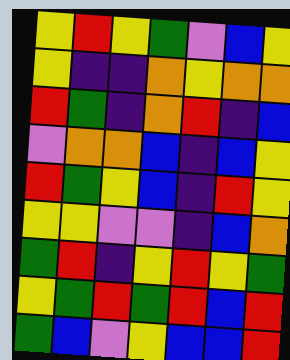[["yellow", "red", "yellow", "green", "violet", "blue", "yellow"], ["yellow", "indigo", "indigo", "orange", "yellow", "orange", "orange"], ["red", "green", "indigo", "orange", "red", "indigo", "blue"], ["violet", "orange", "orange", "blue", "indigo", "blue", "yellow"], ["red", "green", "yellow", "blue", "indigo", "red", "yellow"], ["yellow", "yellow", "violet", "violet", "indigo", "blue", "orange"], ["green", "red", "indigo", "yellow", "red", "yellow", "green"], ["yellow", "green", "red", "green", "red", "blue", "red"], ["green", "blue", "violet", "yellow", "blue", "blue", "red"]]